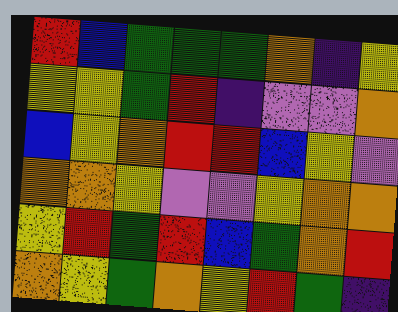[["red", "blue", "green", "green", "green", "orange", "indigo", "yellow"], ["yellow", "yellow", "green", "red", "indigo", "violet", "violet", "orange"], ["blue", "yellow", "orange", "red", "red", "blue", "yellow", "violet"], ["orange", "orange", "yellow", "violet", "violet", "yellow", "orange", "orange"], ["yellow", "red", "green", "red", "blue", "green", "orange", "red"], ["orange", "yellow", "green", "orange", "yellow", "red", "green", "indigo"]]